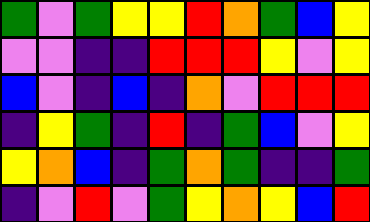[["green", "violet", "green", "yellow", "yellow", "red", "orange", "green", "blue", "yellow"], ["violet", "violet", "indigo", "indigo", "red", "red", "red", "yellow", "violet", "yellow"], ["blue", "violet", "indigo", "blue", "indigo", "orange", "violet", "red", "red", "red"], ["indigo", "yellow", "green", "indigo", "red", "indigo", "green", "blue", "violet", "yellow"], ["yellow", "orange", "blue", "indigo", "green", "orange", "green", "indigo", "indigo", "green"], ["indigo", "violet", "red", "violet", "green", "yellow", "orange", "yellow", "blue", "red"]]